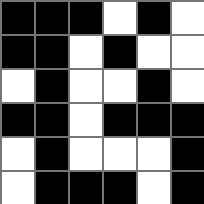[["black", "black", "black", "white", "black", "white"], ["black", "black", "white", "black", "white", "white"], ["white", "black", "white", "white", "black", "white"], ["black", "black", "white", "black", "black", "black"], ["white", "black", "white", "white", "white", "black"], ["white", "black", "black", "black", "white", "black"]]